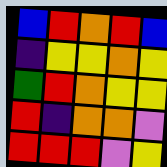[["blue", "red", "orange", "red", "blue"], ["indigo", "yellow", "yellow", "orange", "yellow"], ["green", "red", "orange", "yellow", "yellow"], ["red", "indigo", "orange", "orange", "violet"], ["red", "red", "red", "violet", "yellow"]]